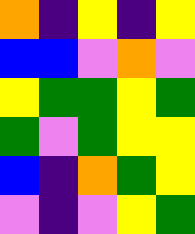[["orange", "indigo", "yellow", "indigo", "yellow"], ["blue", "blue", "violet", "orange", "violet"], ["yellow", "green", "green", "yellow", "green"], ["green", "violet", "green", "yellow", "yellow"], ["blue", "indigo", "orange", "green", "yellow"], ["violet", "indigo", "violet", "yellow", "green"]]